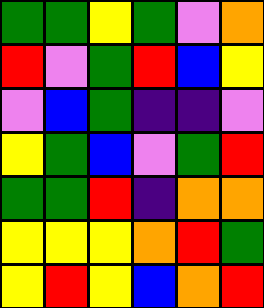[["green", "green", "yellow", "green", "violet", "orange"], ["red", "violet", "green", "red", "blue", "yellow"], ["violet", "blue", "green", "indigo", "indigo", "violet"], ["yellow", "green", "blue", "violet", "green", "red"], ["green", "green", "red", "indigo", "orange", "orange"], ["yellow", "yellow", "yellow", "orange", "red", "green"], ["yellow", "red", "yellow", "blue", "orange", "red"]]